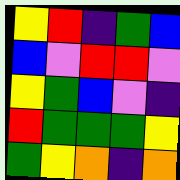[["yellow", "red", "indigo", "green", "blue"], ["blue", "violet", "red", "red", "violet"], ["yellow", "green", "blue", "violet", "indigo"], ["red", "green", "green", "green", "yellow"], ["green", "yellow", "orange", "indigo", "orange"]]